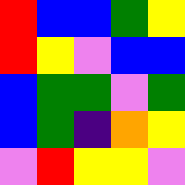[["red", "blue", "blue", "green", "yellow"], ["red", "yellow", "violet", "blue", "blue"], ["blue", "green", "green", "violet", "green"], ["blue", "green", "indigo", "orange", "yellow"], ["violet", "red", "yellow", "yellow", "violet"]]